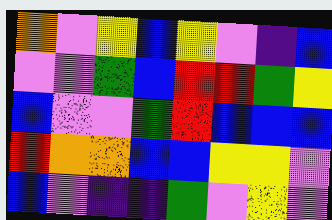[["orange", "violet", "yellow", "blue", "yellow", "violet", "indigo", "blue"], ["violet", "violet", "green", "blue", "red", "red", "green", "yellow"], ["blue", "violet", "violet", "green", "red", "blue", "blue", "blue"], ["red", "orange", "orange", "blue", "blue", "yellow", "yellow", "violet"], ["blue", "violet", "indigo", "indigo", "green", "violet", "yellow", "violet"]]